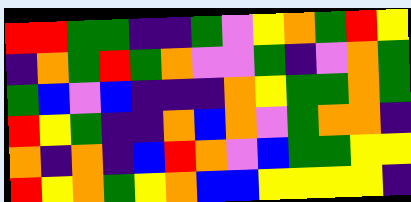[["red", "red", "green", "green", "indigo", "indigo", "green", "violet", "yellow", "orange", "green", "red", "yellow"], ["indigo", "orange", "green", "red", "green", "orange", "violet", "violet", "green", "indigo", "violet", "orange", "green"], ["green", "blue", "violet", "blue", "indigo", "indigo", "indigo", "orange", "yellow", "green", "green", "orange", "green"], ["red", "yellow", "green", "indigo", "indigo", "orange", "blue", "orange", "violet", "green", "orange", "orange", "indigo"], ["orange", "indigo", "orange", "indigo", "blue", "red", "orange", "violet", "blue", "green", "green", "yellow", "yellow"], ["red", "yellow", "orange", "green", "yellow", "orange", "blue", "blue", "yellow", "yellow", "yellow", "yellow", "indigo"]]